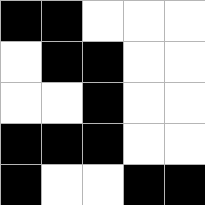[["black", "black", "white", "white", "white"], ["white", "black", "black", "white", "white"], ["white", "white", "black", "white", "white"], ["black", "black", "black", "white", "white"], ["black", "white", "white", "black", "black"]]